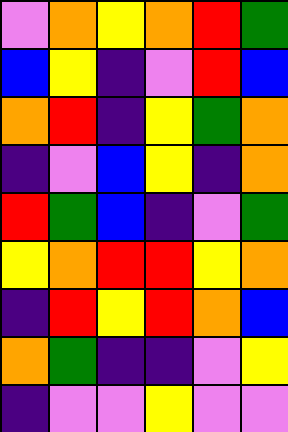[["violet", "orange", "yellow", "orange", "red", "green"], ["blue", "yellow", "indigo", "violet", "red", "blue"], ["orange", "red", "indigo", "yellow", "green", "orange"], ["indigo", "violet", "blue", "yellow", "indigo", "orange"], ["red", "green", "blue", "indigo", "violet", "green"], ["yellow", "orange", "red", "red", "yellow", "orange"], ["indigo", "red", "yellow", "red", "orange", "blue"], ["orange", "green", "indigo", "indigo", "violet", "yellow"], ["indigo", "violet", "violet", "yellow", "violet", "violet"]]